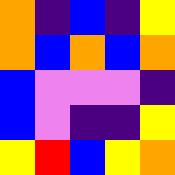[["orange", "indigo", "blue", "indigo", "yellow"], ["orange", "blue", "orange", "blue", "orange"], ["blue", "violet", "violet", "violet", "indigo"], ["blue", "violet", "indigo", "indigo", "yellow"], ["yellow", "red", "blue", "yellow", "orange"]]